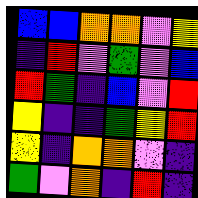[["blue", "blue", "orange", "orange", "violet", "yellow"], ["indigo", "red", "violet", "green", "violet", "blue"], ["red", "green", "indigo", "blue", "violet", "red"], ["yellow", "indigo", "indigo", "green", "yellow", "red"], ["yellow", "indigo", "orange", "orange", "violet", "indigo"], ["green", "violet", "orange", "indigo", "red", "indigo"]]